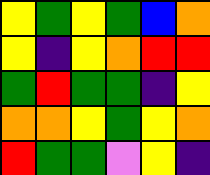[["yellow", "green", "yellow", "green", "blue", "orange"], ["yellow", "indigo", "yellow", "orange", "red", "red"], ["green", "red", "green", "green", "indigo", "yellow"], ["orange", "orange", "yellow", "green", "yellow", "orange"], ["red", "green", "green", "violet", "yellow", "indigo"]]